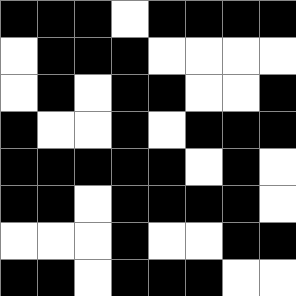[["black", "black", "black", "white", "black", "black", "black", "black"], ["white", "black", "black", "black", "white", "white", "white", "white"], ["white", "black", "white", "black", "black", "white", "white", "black"], ["black", "white", "white", "black", "white", "black", "black", "black"], ["black", "black", "black", "black", "black", "white", "black", "white"], ["black", "black", "white", "black", "black", "black", "black", "white"], ["white", "white", "white", "black", "white", "white", "black", "black"], ["black", "black", "white", "black", "black", "black", "white", "white"]]